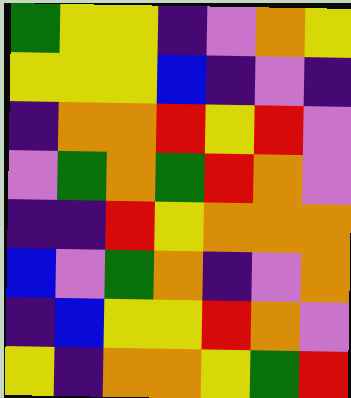[["green", "yellow", "yellow", "indigo", "violet", "orange", "yellow"], ["yellow", "yellow", "yellow", "blue", "indigo", "violet", "indigo"], ["indigo", "orange", "orange", "red", "yellow", "red", "violet"], ["violet", "green", "orange", "green", "red", "orange", "violet"], ["indigo", "indigo", "red", "yellow", "orange", "orange", "orange"], ["blue", "violet", "green", "orange", "indigo", "violet", "orange"], ["indigo", "blue", "yellow", "yellow", "red", "orange", "violet"], ["yellow", "indigo", "orange", "orange", "yellow", "green", "red"]]